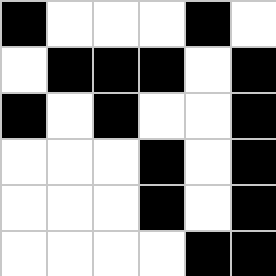[["black", "white", "white", "white", "black", "white"], ["white", "black", "black", "black", "white", "black"], ["black", "white", "black", "white", "white", "black"], ["white", "white", "white", "black", "white", "black"], ["white", "white", "white", "black", "white", "black"], ["white", "white", "white", "white", "black", "black"]]